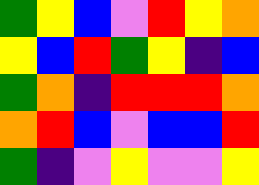[["green", "yellow", "blue", "violet", "red", "yellow", "orange"], ["yellow", "blue", "red", "green", "yellow", "indigo", "blue"], ["green", "orange", "indigo", "red", "red", "red", "orange"], ["orange", "red", "blue", "violet", "blue", "blue", "red"], ["green", "indigo", "violet", "yellow", "violet", "violet", "yellow"]]